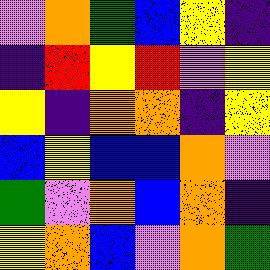[["violet", "orange", "green", "blue", "yellow", "indigo"], ["indigo", "red", "yellow", "red", "violet", "yellow"], ["yellow", "indigo", "orange", "orange", "indigo", "yellow"], ["blue", "yellow", "blue", "blue", "orange", "violet"], ["green", "violet", "orange", "blue", "orange", "indigo"], ["yellow", "orange", "blue", "violet", "orange", "green"]]